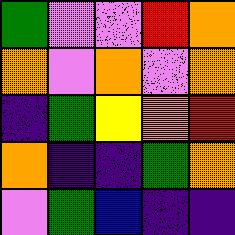[["green", "violet", "violet", "red", "orange"], ["orange", "violet", "orange", "violet", "orange"], ["indigo", "green", "yellow", "orange", "red"], ["orange", "indigo", "indigo", "green", "orange"], ["violet", "green", "blue", "indigo", "indigo"]]